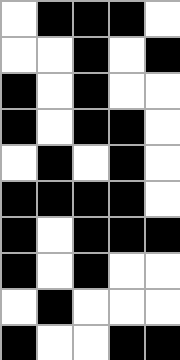[["white", "black", "black", "black", "white"], ["white", "white", "black", "white", "black"], ["black", "white", "black", "white", "white"], ["black", "white", "black", "black", "white"], ["white", "black", "white", "black", "white"], ["black", "black", "black", "black", "white"], ["black", "white", "black", "black", "black"], ["black", "white", "black", "white", "white"], ["white", "black", "white", "white", "white"], ["black", "white", "white", "black", "black"]]